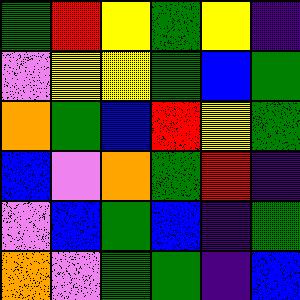[["green", "red", "yellow", "green", "yellow", "indigo"], ["violet", "yellow", "yellow", "green", "blue", "green"], ["orange", "green", "blue", "red", "yellow", "green"], ["blue", "violet", "orange", "green", "red", "indigo"], ["violet", "blue", "green", "blue", "indigo", "green"], ["orange", "violet", "green", "green", "indigo", "blue"]]